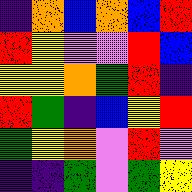[["indigo", "orange", "blue", "orange", "blue", "red"], ["red", "yellow", "violet", "violet", "red", "blue"], ["yellow", "yellow", "orange", "green", "red", "indigo"], ["red", "green", "indigo", "blue", "yellow", "red"], ["green", "yellow", "orange", "violet", "red", "violet"], ["indigo", "indigo", "green", "violet", "green", "yellow"]]